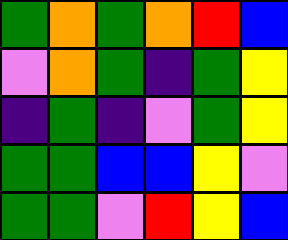[["green", "orange", "green", "orange", "red", "blue"], ["violet", "orange", "green", "indigo", "green", "yellow"], ["indigo", "green", "indigo", "violet", "green", "yellow"], ["green", "green", "blue", "blue", "yellow", "violet"], ["green", "green", "violet", "red", "yellow", "blue"]]